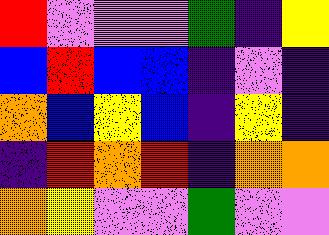[["red", "violet", "violet", "violet", "green", "indigo", "yellow"], ["blue", "red", "blue", "blue", "indigo", "violet", "indigo"], ["orange", "blue", "yellow", "blue", "indigo", "yellow", "indigo"], ["indigo", "red", "orange", "red", "indigo", "orange", "orange"], ["orange", "yellow", "violet", "violet", "green", "violet", "violet"]]